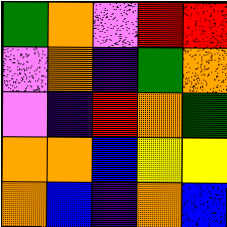[["green", "orange", "violet", "red", "red"], ["violet", "orange", "indigo", "green", "orange"], ["violet", "indigo", "red", "orange", "green"], ["orange", "orange", "blue", "yellow", "yellow"], ["orange", "blue", "indigo", "orange", "blue"]]